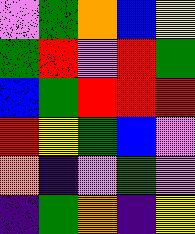[["violet", "green", "orange", "blue", "yellow"], ["green", "red", "violet", "red", "green"], ["blue", "green", "red", "red", "red"], ["red", "yellow", "green", "blue", "violet"], ["orange", "indigo", "violet", "green", "violet"], ["indigo", "green", "orange", "indigo", "yellow"]]